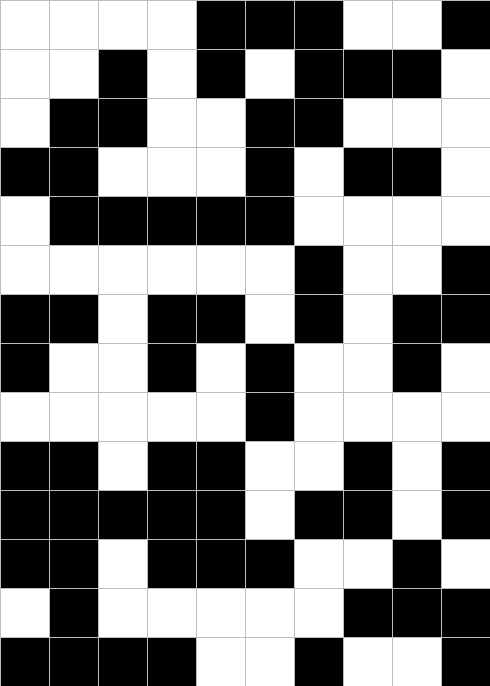[["white", "white", "white", "white", "black", "black", "black", "white", "white", "black"], ["white", "white", "black", "white", "black", "white", "black", "black", "black", "white"], ["white", "black", "black", "white", "white", "black", "black", "white", "white", "white"], ["black", "black", "white", "white", "white", "black", "white", "black", "black", "white"], ["white", "black", "black", "black", "black", "black", "white", "white", "white", "white"], ["white", "white", "white", "white", "white", "white", "black", "white", "white", "black"], ["black", "black", "white", "black", "black", "white", "black", "white", "black", "black"], ["black", "white", "white", "black", "white", "black", "white", "white", "black", "white"], ["white", "white", "white", "white", "white", "black", "white", "white", "white", "white"], ["black", "black", "white", "black", "black", "white", "white", "black", "white", "black"], ["black", "black", "black", "black", "black", "white", "black", "black", "white", "black"], ["black", "black", "white", "black", "black", "black", "white", "white", "black", "white"], ["white", "black", "white", "white", "white", "white", "white", "black", "black", "black"], ["black", "black", "black", "black", "white", "white", "black", "white", "white", "black"]]